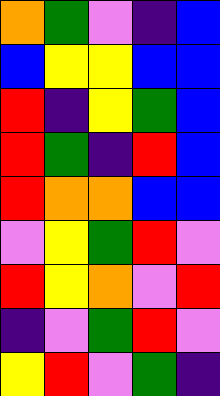[["orange", "green", "violet", "indigo", "blue"], ["blue", "yellow", "yellow", "blue", "blue"], ["red", "indigo", "yellow", "green", "blue"], ["red", "green", "indigo", "red", "blue"], ["red", "orange", "orange", "blue", "blue"], ["violet", "yellow", "green", "red", "violet"], ["red", "yellow", "orange", "violet", "red"], ["indigo", "violet", "green", "red", "violet"], ["yellow", "red", "violet", "green", "indigo"]]